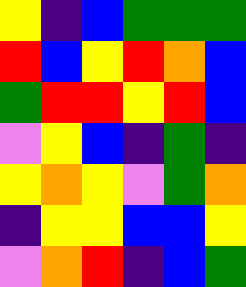[["yellow", "indigo", "blue", "green", "green", "green"], ["red", "blue", "yellow", "red", "orange", "blue"], ["green", "red", "red", "yellow", "red", "blue"], ["violet", "yellow", "blue", "indigo", "green", "indigo"], ["yellow", "orange", "yellow", "violet", "green", "orange"], ["indigo", "yellow", "yellow", "blue", "blue", "yellow"], ["violet", "orange", "red", "indigo", "blue", "green"]]